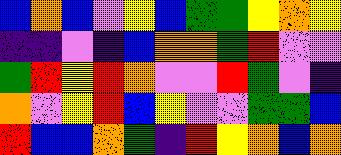[["blue", "orange", "blue", "violet", "yellow", "blue", "green", "green", "yellow", "orange", "yellow"], ["indigo", "indigo", "violet", "indigo", "blue", "orange", "orange", "green", "red", "violet", "violet"], ["green", "red", "yellow", "red", "orange", "violet", "violet", "red", "green", "violet", "indigo"], ["orange", "violet", "yellow", "red", "blue", "yellow", "violet", "violet", "green", "green", "blue"], ["red", "blue", "blue", "orange", "green", "indigo", "red", "yellow", "orange", "blue", "orange"]]